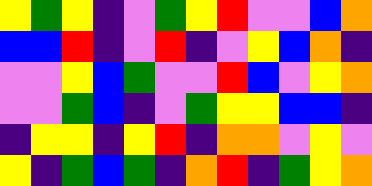[["yellow", "green", "yellow", "indigo", "violet", "green", "yellow", "red", "violet", "violet", "blue", "orange"], ["blue", "blue", "red", "indigo", "violet", "red", "indigo", "violet", "yellow", "blue", "orange", "indigo"], ["violet", "violet", "yellow", "blue", "green", "violet", "violet", "red", "blue", "violet", "yellow", "orange"], ["violet", "violet", "green", "blue", "indigo", "violet", "green", "yellow", "yellow", "blue", "blue", "indigo"], ["indigo", "yellow", "yellow", "indigo", "yellow", "red", "indigo", "orange", "orange", "violet", "yellow", "violet"], ["yellow", "indigo", "green", "blue", "green", "indigo", "orange", "red", "indigo", "green", "yellow", "orange"]]